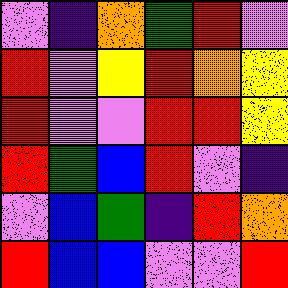[["violet", "indigo", "orange", "green", "red", "violet"], ["red", "violet", "yellow", "red", "orange", "yellow"], ["red", "violet", "violet", "red", "red", "yellow"], ["red", "green", "blue", "red", "violet", "indigo"], ["violet", "blue", "green", "indigo", "red", "orange"], ["red", "blue", "blue", "violet", "violet", "red"]]